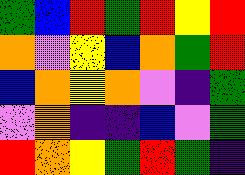[["green", "blue", "red", "green", "red", "yellow", "red"], ["orange", "violet", "yellow", "blue", "orange", "green", "red"], ["blue", "orange", "yellow", "orange", "violet", "indigo", "green"], ["violet", "orange", "indigo", "indigo", "blue", "violet", "green"], ["red", "orange", "yellow", "green", "red", "green", "indigo"]]